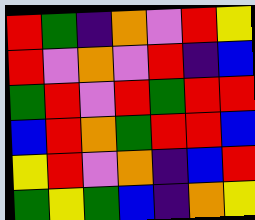[["red", "green", "indigo", "orange", "violet", "red", "yellow"], ["red", "violet", "orange", "violet", "red", "indigo", "blue"], ["green", "red", "violet", "red", "green", "red", "red"], ["blue", "red", "orange", "green", "red", "red", "blue"], ["yellow", "red", "violet", "orange", "indigo", "blue", "red"], ["green", "yellow", "green", "blue", "indigo", "orange", "yellow"]]